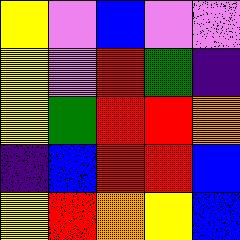[["yellow", "violet", "blue", "violet", "violet"], ["yellow", "violet", "red", "green", "indigo"], ["yellow", "green", "red", "red", "orange"], ["indigo", "blue", "red", "red", "blue"], ["yellow", "red", "orange", "yellow", "blue"]]